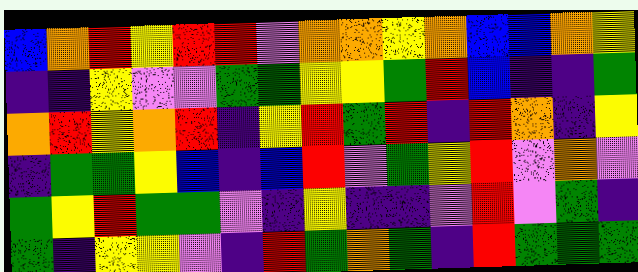[["blue", "orange", "red", "yellow", "red", "red", "violet", "orange", "orange", "yellow", "orange", "blue", "blue", "orange", "yellow"], ["indigo", "indigo", "yellow", "violet", "violet", "green", "green", "yellow", "yellow", "green", "red", "blue", "indigo", "indigo", "green"], ["orange", "red", "yellow", "orange", "red", "indigo", "yellow", "red", "green", "red", "indigo", "red", "orange", "indigo", "yellow"], ["indigo", "green", "green", "yellow", "blue", "indigo", "blue", "red", "violet", "green", "yellow", "red", "violet", "orange", "violet"], ["green", "yellow", "red", "green", "green", "violet", "indigo", "yellow", "indigo", "indigo", "violet", "red", "violet", "green", "indigo"], ["green", "indigo", "yellow", "yellow", "violet", "indigo", "red", "green", "orange", "green", "indigo", "red", "green", "green", "green"]]